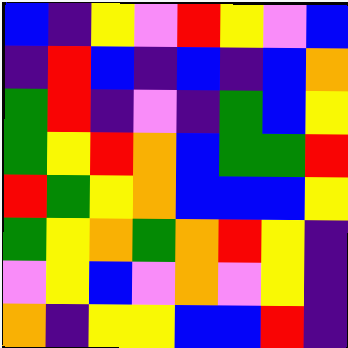[["blue", "indigo", "yellow", "violet", "red", "yellow", "violet", "blue"], ["indigo", "red", "blue", "indigo", "blue", "indigo", "blue", "orange"], ["green", "red", "indigo", "violet", "indigo", "green", "blue", "yellow"], ["green", "yellow", "red", "orange", "blue", "green", "green", "red"], ["red", "green", "yellow", "orange", "blue", "blue", "blue", "yellow"], ["green", "yellow", "orange", "green", "orange", "red", "yellow", "indigo"], ["violet", "yellow", "blue", "violet", "orange", "violet", "yellow", "indigo"], ["orange", "indigo", "yellow", "yellow", "blue", "blue", "red", "indigo"]]